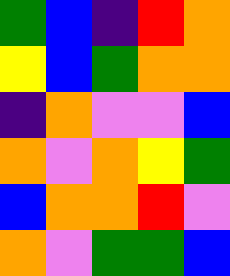[["green", "blue", "indigo", "red", "orange"], ["yellow", "blue", "green", "orange", "orange"], ["indigo", "orange", "violet", "violet", "blue"], ["orange", "violet", "orange", "yellow", "green"], ["blue", "orange", "orange", "red", "violet"], ["orange", "violet", "green", "green", "blue"]]